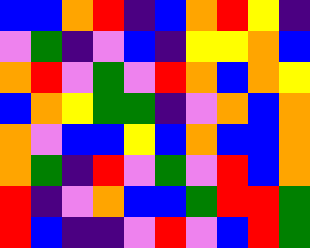[["blue", "blue", "orange", "red", "indigo", "blue", "orange", "red", "yellow", "indigo"], ["violet", "green", "indigo", "violet", "blue", "indigo", "yellow", "yellow", "orange", "blue"], ["orange", "red", "violet", "green", "violet", "red", "orange", "blue", "orange", "yellow"], ["blue", "orange", "yellow", "green", "green", "indigo", "violet", "orange", "blue", "orange"], ["orange", "violet", "blue", "blue", "yellow", "blue", "orange", "blue", "blue", "orange"], ["orange", "green", "indigo", "red", "violet", "green", "violet", "red", "blue", "orange"], ["red", "indigo", "violet", "orange", "blue", "blue", "green", "red", "red", "green"], ["red", "blue", "indigo", "indigo", "violet", "red", "violet", "blue", "red", "green"]]